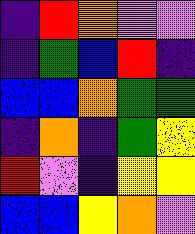[["indigo", "red", "orange", "violet", "violet"], ["indigo", "green", "blue", "red", "indigo"], ["blue", "blue", "orange", "green", "green"], ["indigo", "orange", "indigo", "green", "yellow"], ["red", "violet", "indigo", "yellow", "yellow"], ["blue", "blue", "yellow", "orange", "violet"]]